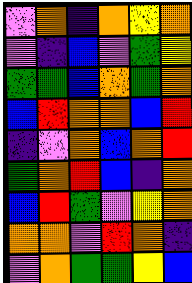[["violet", "orange", "indigo", "orange", "yellow", "orange"], ["violet", "indigo", "blue", "violet", "green", "yellow"], ["green", "green", "blue", "orange", "green", "orange"], ["blue", "red", "orange", "orange", "blue", "red"], ["indigo", "violet", "orange", "blue", "orange", "red"], ["green", "orange", "red", "blue", "indigo", "orange"], ["blue", "red", "green", "violet", "yellow", "orange"], ["orange", "orange", "violet", "red", "orange", "indigo"], ["violet", "orange", "green", "green", "yellow", "blue"]]